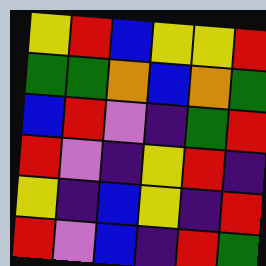[["yellow", "red", "blue", "yellow", "yellow", "red"], ["green", "green", "orange", "blue", "orange", "green"], ["blue", "red", "violet", "indigo", "green", "red"], ["red", "violet", "indigo", "yellow", "red", "indigo"], ["yellow", "indigo", "blue", "yellow", "indigo", "red"], ["red", "violet", "blue", "indigo", "red", "green"]]